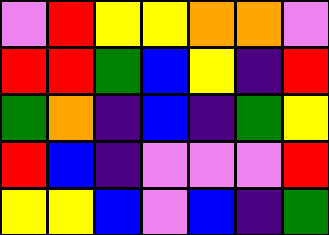[["violet", "red", "yellow", "yellow", "orange", "orange", "violet"], ["red", "red", "green", "blue", "yellow", "indigo", "red"], ["green", "orange", "indigo", "blue", "indigo", "green", "yellow"], ["red", "blue", "indigo", "violet", "violet", "violet", "red"], ["yellow", "yellow", "blue", "violet", "blue", "indigo", "green"]]